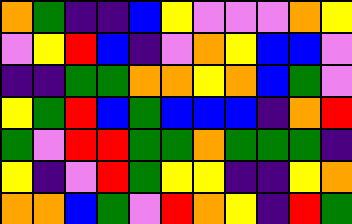[["orange", "green", "indigo", "indigo", "blue", "yellow", "violet", "violet", "violet", "orange", "yellow"], ["violet", "yellow", "red", "blue", "indigo", "violet", "orange", "yellow", "blue", "blue", "violet"], ["indigo", "indigo", "green", "green", "orange", "orange", "yellow", "orange", "blue", "green", "violet"], ["yellow", "green", "red", "blue", "green", "blue", "blue", "blue", "indigo", "orange", "red"], ["green", "violet", "red", "red", "green", "green", "orange", "green", "green", "green", "indigo"], ["yellow", "indigo", "violet", "red", "green", "yellow", "yellow", "indigo", "indigo", "yellow", "orange"], ["orange", "orange", "blue", "green", "violet", "red", "orange", "yellow", "indigo", "red", "green"]]